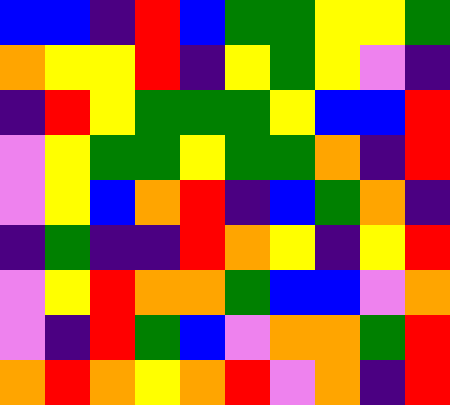[["blue", "blue", "indigo", "red", "blue", "green", "green", "yellow", "yellow", "green"], ["orange", "yellow", "yellow", "red", "indigo", "yellow", "green", "yellow", "violet", "indigo"], ["indigo", "red", "yellow", "green", "green", "green", "yellow", "blue", "blue", "red"], ["violet", "yellow", "green", "green", "yellow", "green", "green", "orange", "indigo", "red"], ["violet", "yellow", "blue", "orange", "red", "indigo", "blue", "green", "orange", "indigo"], ["indigo", "green", "indigo", "indigo", "red", "orange", "yellow", "indigo", "yellow", "red"], ["violet", "yellow", "red", "orange", "orange", "green", "blue", "blue", "violet", "orange"], ["violet", "indigo", "red", "green", "blue", "violet", "orange", "orange", "green", "red"], ["orange", "red", "orange", "yellow", "orange", "red", "violet", "orange", "indigo", "red"]]